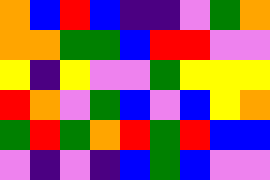[["orange", "blue", "red", "blue", "indigo", "indigo", "violet", "green", "orange"], ["orange", "orange", "green", "green", "blue", "red", "red", "violet", "violet"], ["yellow", "indigo", "yellow", "violet", "violet", "green", "yellow", "yellow", "yellow"], ["red", "orange", "violet", "green", "blue", "violet", "blue", "yellow", "orange"], ["green", "red", "green", "orange", "red", "green", "red", "blue", "blue"], ["violet", "indigo", "violet", "indigo", "blue", "green", "blue", "violet", "violet"]]